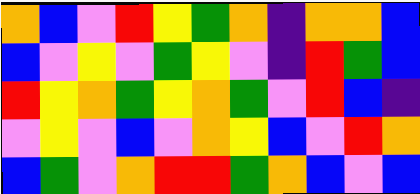[["orange", "blue", "violet", "red", "yellow", "green", "orange", "indigo", "orange", "orange", "blue"], ["blue", "violet", "yellow", "violet", "green", "yellow", "violet", "indigo", "red", "green", "blue"], ["red", "yellow", "orange", "green", "yellow", "orange", "green", "violet", "red", "blue", "indigo"], ["violet", "yellow", "violet", "blue", "violet", "orange", "yellow", "blue", "violet", "red", "orange"], ["blue", "green", "violet", "orange", "red", "red", "green", "orange", "blue", "violet", "blue"]]